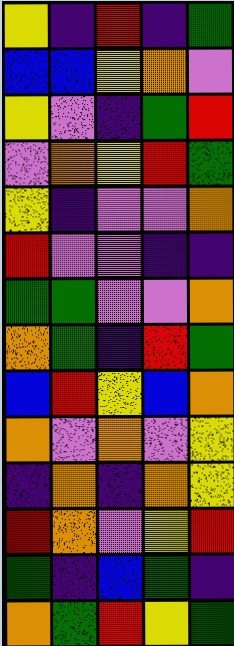[["yellow", "indigo", "red", "indigo", "green"], ["blue", "blue", "yellow", "orange", "violet"], ["yellow", "violet", "indigo", "green", "red"], ["violet", "orange", "yellow", "red", "green"], ["yellow", "indigo", "violet", "violet", "orange"], ["red", "violet", "violet", "indigo", "indigo"], ["green", "green", "violet", "violet", "orange"], ["orange", "green", "indigo", "red", "green"], ["blue", "red", "yellow", "blue", "orange"], ["orange", "violet", "orange", "violet", "yellow"], ["indigo", "orange", "indigo", "orange", "yellow"], ["red", "orange", "violet", "yellow", "red"], ["green", "indigo", "blue", "green", "indigo"], ["orange", "green", "red", "yellow", "green"]]